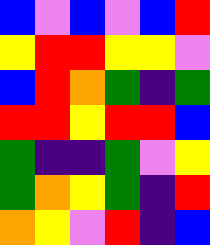[["blue", "violet", "blue", "violet", "blue", "red"], ["yellow", "red", "red", "yellow", "yellow", "violet"], ["blue", "red", "orange", "green", "indigo", "green"], ["red", "red", "yellow", "red", "red", "blue"], ["green", "indigo", "indigo", "green", "violet", "yellow"], ["green", "orange", "yellow", "green", "indigo", "red"], ["orange", "yellow", "violet", "red", "indigo", "blue"]]